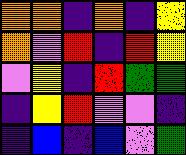[["orange", "orange", "indigo", "orange", "indigo", "yellow"], ["orange", "violet", "red", "indigo", "red", "yellow"], ["violet", "yellow", "indigo", "red", "green", "green"], ["indigo", "yellow", "red", "violet", "violet", "indigo"], ["indigo", "blue", "indigo", "blue", "violet", "green"]]